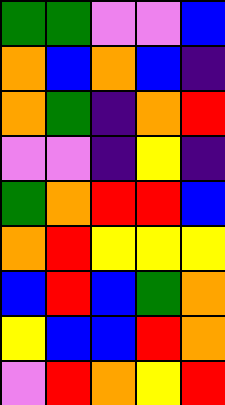[["green", "green", "violet", "violet", "blue"], ["orange", "blue", "orange", "blue", "indigo"], ["orange", "green", "indigo", "orange", "red"], ["violet", "violet", "indigo", "yellow", "indigo"], ["green", "orange", "red", "red", "blue"], ["orange", "red", "yellow", "yellow", "yellow"], ["blue", "red", "blue", "green", "orange"], ["yellow", "blue", "blue", "red", "orange"], ["violet", "red", "orange", "yellow", "red"]]